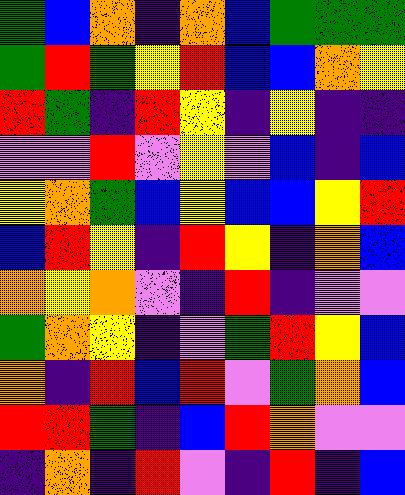[["green", "blue", "orange", "indigo", "orange", "blue", "green", "green", "green"], ["green", "red", "green", "yellow", "red", "blue", "blue", "orange", "yellow"], ["red", "green", "indigo", "red", "yellow", "indigo", "yellow", "indigo", "indigo"], ["violet", "violet", "red", "violet", "yellow", "violet", "blue", "indigo", "blue"], ["yellow", "orange", "green", "blue", "yellow", "blue", "blue", "yellow", "red"], ["blue", "red", "yellow", "indigo", "red", "yellow", "indigo", "orange", "blue"], ["orange", "yellow", "orange", "violet", "indigo", "red", "indigo", "violet", "violet"], ["green", "orange", "yellow", "indigo", "violet", "green", "red", "yellow", "blue"], ["orange", "indigo", "red", "blue", "red", "violet", "green", "orange", "blue"], ["red", "red", "green", "indigo", "blue", "red", "orange", "violet", "violet"], ["indigo", "orange", "indigo", "red", "violet", "indigo", "red", "indigo", "blue"]]